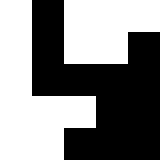[["white", "black", "white", "white", "white"], ["white", "black", "white", "white", "black"], ["white", "black", "black", "black", "black"], ["white", "white", "white", "black", "black"], ["white", "white", "black", "black", "black"]]